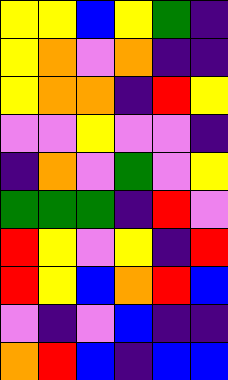[["yellow", "yellow", "blue", "yellow", "green", "indigo"], ["yellow", "orange", "violet", "orange", "indigo", "indigo"], ["yellow", "orange", "orange", "indigo", "red", "yellow"], ["violet", "violet", "yellow", "violet", "violet", "indigo"], ["indigo", "orange", "violet", "green", "violet", "yellow"], ["green", "green", "green", "indigo", "red", "violet"], ["red", "yellow", "violet", "yellow", "indigo", "red"], ["red", "yellow", "blue", "orange", "red", "blue"], ["violet", "indigo", "violet", "blue", "indigo", "indigo"], ["orange", "red", "blue", "indigo", "blue", "blue"]]